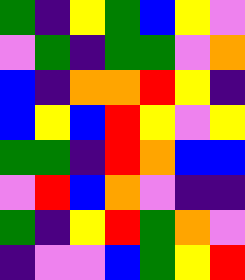[["green", "indigo", "yellow", "green", "blue", "yellow", "violet"], ["violet", "green", "indigo", "green", "green", "violet", "orange"], ["blue", "indigo", "orange", "orange", "red", "yellow", "indigo"], ["blue", "yellow", "blue", "red", "yellow", "violet", "yellow"], ["green", "green", "indigo", "red", "orange", "blue", "blue"], ["violet", "red", "blue", "orange", "violet", "indigo", "indigo"], ["green", "indigo", "yellow", "red", "green", "orange", "violet"], ["indigo", "violet", "violet", "blue", "green", "yellow", "red"]]